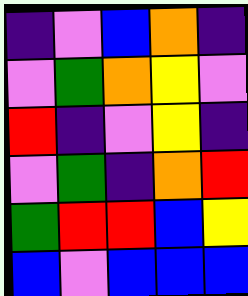[["indigo", "violet", "blue", "orange", "indigo"], ["violet", "green", "orange", "yellow", "violet"], ["red", "indigo", "violet", "yellow", "indigo"], ["violet", "green", "indigo", "orange", "red"], ["green", "red", "red", "blue", "yellow"], ["blue", "violet", "blue", "blue", "blue"]]